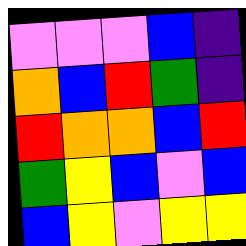[["violet", "violet", "violet", "blue", "indigo"], ["orange", "blue", "red", "green", "indigo"], ["red", "orange", "orange", "blue", "red"], ["green", "yellow", "blue", "violet", "blue"], ["blue", "yellow", "violet", "yellow", "yellow"]]